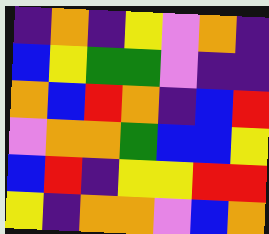[["indigo", "orange", "indigo", "yellow", "violet", "orange", "indigo"], ["blue", "yellow", "green", "green", "violet", "indigo", "indigo"], ["orange", "blue", "red", "orange", "indigo", "blue", "red"], ["violet", "orange", "orange", "green", "blue", "blue", "yellow"], ["blue", "red", "indigo", "yellow", "yellow", "red", "red"], ["yellow", "indigo", "orange", "orange", "violet", "blue", "orange"]]